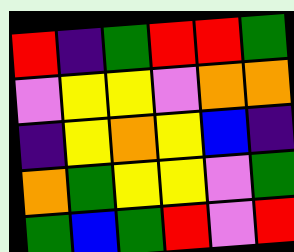[["red", "indigo", "green", "red", "red", "green"], ["violet", "yellow", "yellow", "violet", "orange", "orange"], ["indigo", "yellow", "orange", "yellow", "blue", "indigo"], ["orange", "green", "yellow", "yellow", "violet", "green"], ["green", "blue", "green", "red", "violet", "red"]]